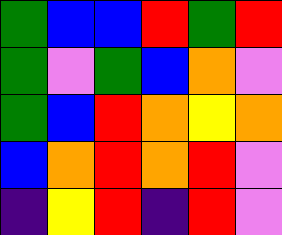[["green", "blue", "blue", "red", "green", "red"], ["green", "violet", "green", "blue", "orange", "violet"], ["green", "blue", "red", "orange", "yellow", "orange"], ["blue", "orange", "red", "orange", "red", "violet"], ["indigo", "yellow", "red", "indigo", "red", "violet"]]